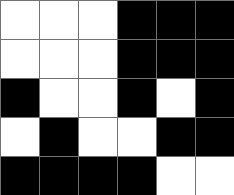[["white", "white", "white", "black", "black", "black"], ["white", "white", "white", "black", "black", "black"], ["black", "white", "white", "black", "white", "black"], ["white", "black", "white", "white", "black", "black"], ["black", "black", "black", "black", "white", "white"]]